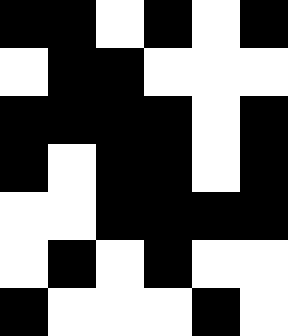[["black", "black", "white", "black", "white", "black"], ["white", "black", "black", "white", "white", "white"], ["black", "black", "black", "black", "white", "black"], ["black", "white", "black", "black", "white", "black"], ["white", "white", "black", "black", "black", "black"], ["white", "black", "white", "black", "white", "white"], ["black", "white", "white", "white", "black", "white"]]